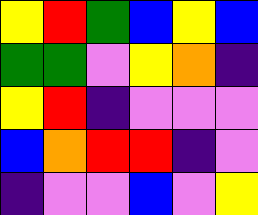[["yellow", "red", "green", "blue", "yellow", "blue"], ["green", "green", "violet", "yellow", "orange", "indigo"], ["yellow", "red", "indigo", "violet", "violet", "violet"], ["blue", "orange", "red", "red", "indigo", "violet"], ["indigo", "violet", "violet", "blue", "violet", "yellow"]]